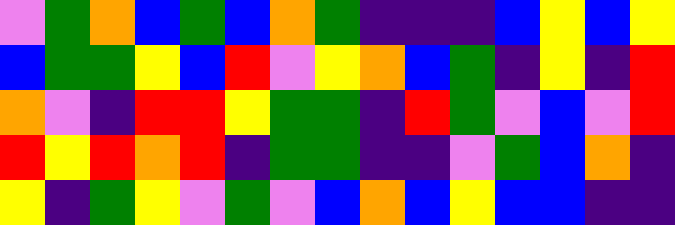[["violet", "green", "orange", "blue", "green", "blue", "orange", "green", "indigo", "indigo", "indigo", "blue", "yellow", "blue", "yellow"], ["blue", "green", "green", "yellow", "blue", "red", "violet", "yellow", "orange", "blue", "green", "indigo", "yellow", "indigo", "red"], ["orange", "violet", "indigo", "red", "red", "yellow", "green", "green", "indigo", "red", "green", "violet", "blue", "violet", "red"], ["red", "yellow", "red", "orange", "red", "indigo", "green", "green", "indigo", "indigo", "violet", "green", "blue", "orange", "indigo"], ["yellow", "indigo", "green", "yellow", "violet", "green", "violet", "blue", "orange", "blue", "yellow", "blue", "blue", "indigo", "indigo"]]